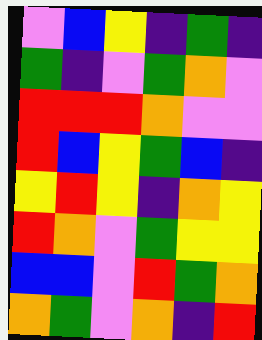[["violet", "blue", "yellow", "indigo", "green", "indigo"], ["green", "indigo", "violet", "green", "orange", "violet"], ["red", "red", "red", "orange", "violet", "violet"], ["red", "blue", "yellow", "green", "blue", "indigo"], ["yellow", "red", "yellow", "indigo", "orange", "yellow"], ["red", "orange", "violet", "green", "yellow", "yellow"], ["blue", "blue", "violet", "red", "green", "orange"], ["orange", "green", "violet", "orange", "indigo", "red"]]